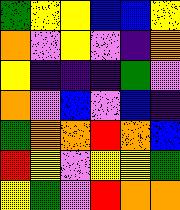[["green", "yellow", "yellow", "blue", "blue", "yellow"], ["orange", "violet", "yellow", "violet", "indigo", "orange"], ["yellow", "indigo", "indigo", "indigo", "green", "violet"], ["orange", "violet", "blue", "violet", "blue", "indigo"], ["green", "orange", "orange", "red", "orange", "blue"], ["red", "yellow", "violet", "yellow", "yellow", "green"], ["yellow", "green", "violet", "red", "orange", "orange"]]